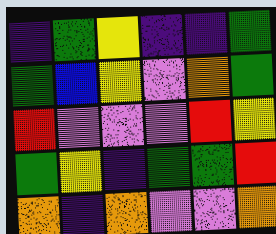[["indigo", "green", "yellow", "indigo", "indigo", "green"], ["green", "blue", "yellow", "violet", "orange", "green"], ["red", "violet", "violet", "violet", "red", "yellow"], ["green", "yellow", "indigo", "green", "green", "red"], ["orange", "indigo", "orange", "violet", "violet", "orange"]]